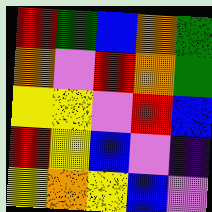[["red", "green", "blue", "orange", "green"], ["orange", "violet", "red", "orange", "green"], ["yellow", "yellow", "violet", "red", "blue"], ["red", "yellow", "blue", "violet", "indigo"], ["yellow", "orange", "yellow", "blue", "violet"]]